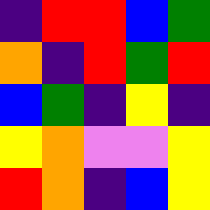[["indigo", "red", "red", "blue", "green"], ["orange", "indigo", "red", "green", "red"], ["blue", "green", "indigo", "yellow", "indigo"], ["yellow", "orange", "violet", "violet", "yellow"], ["red", "orange", "indigo", "blue", "yellow"]]